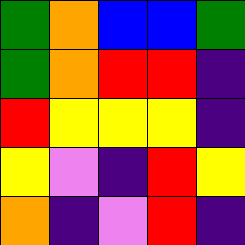[["green", "orange", "blue", "blue", "green"], ["green", "orange", "red", "red", "indigo"], ["red", "yellow", "yellow", "yellow", "indigo"], ["yellow", "violet", "indigo", "red", "yellow"], ["orange", "indigo", "violet", "red", "indigo"]]